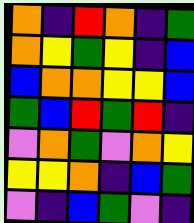[["orange", "indigo", "red", "orange", "indigo", "green"], ["orange", "yellow", "green", "yellow", "indigo", "blue"], ["blue", "orange", "orange", "yellow", "yellow", "blue"], ["green", "blue", "red", "green", "red", "indigo"], ["violet", "orange", "green", "violet", "orange", "yellow"], ["yellow", "yellow", "orange", "indigo", "blue", "green"], ["violet", "indigo", "blue", "green", "violet", "indigo"]]